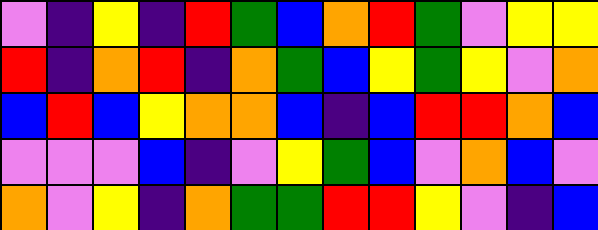[["violet", "indigo", "yellow", "indigo", "red", "green", "blue", "orange", "red", "green", "violet", "yellow", "yellow"], ["red", "indigo", "orange", "red", "indigo", "orange", "green", "blue", "yellow", "green", "yellow", "violet", "orange"], ["blue", "red", "blue", "yellow", "orange", "orange", "blue", "indigo", "blue", "red", "red", "orange", "blue"], ["violet", "violet", "violet", "blue", "indigo", "violet", "yellow", "green", "blue", "violet", "orange", "blue", "violet"], ["orange", "violet", "yellow", "indigo", "orange", "green", "green", "red", "red", "yellow", "violet", "indigo", "blue"]]